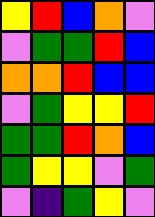[["yellow", "red", "blue", "orange", "violet"], ["violet", "green", "green", "red", "blue"], ["orange", "orange", "red", "blue", "blue"], ["violet", "green", "yellow", "yellow", "red"], ["green", "green", "red", "orange", "blue"], ["green", "yellow", "yellow", "violet", "green"], ["violet", "indigo", "green", "yellow", "violet"]]